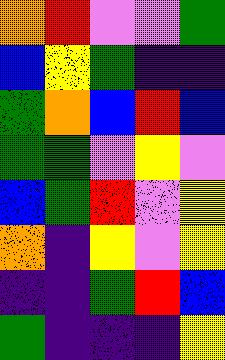[["orange", "red", "violet", "violet", "green"], ["blue", "yellow", "green", "indigo", "indigo"], ["green", "orange", "blue", "red", "blue"], ["green", "green", "violet", "yellow", "violet"], ["blue", "green", "red", "violet", "yellow"], ["orange", "indigo", "yellow", "violet", "yellow"], ["indigo", "indigo", "green", "red", "blue"], ["green", "indigo", "indigo", "indigo", "yellow"]]